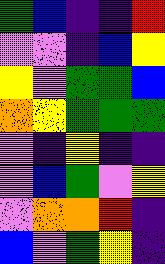[["green", "blue", "indigo", "indigo", "red"], ["violet", "violet", "indigo", "blue", "yellow"], ["yellow", "violet", "green", "green", "blue"], ["orange", "yellow", "green", "green", "green"], ["violet", "indigo", "yellow", "indigo", "indigo"], ["violet", "blue", "green", "violet", "yellow"], ["violet", "orange", "orange", "red", "indigo"], ["blue", "violet", "green", "yellow", "indigo"]]